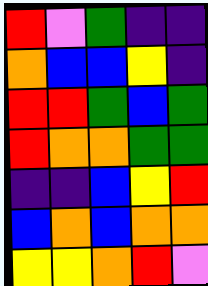[["red", "violet", "green", "indigo", "indigo"], ["orange", "blue", "blue", "yellow", "indigo"], ["red", "red", "green", "blue", "green"], ["red", "orange", "orange", "green", "green"], ["indigo", "indigo", "blue", "yellow", "red"], ["blue", "orange", "blue", "orange", "orange"], ["yellow", "yellow", "orange", "red", "violet"]]